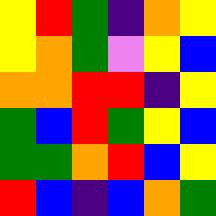[["yellow", "red", "green", "indigo", "orange", "yellow"], ["yellow", "orange", "green", "violet", "yellow", "blue"], ["orange", "orange", "red", "red", "indigo", "yellow"], ["green", "blue", "red", "green", "yellow", "blue"], ["green", "green", "orange", "red", "blue", "yellow"], ["red", "blue", "indigo", "blue", "orange", "green"]]